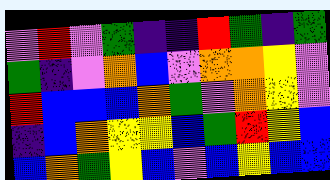[["violet", "red", "violet", "green", "indigo", "indigo", "red", "green", "indigo", "green"], ["green", "indigo", "violet", "orange", "blue", "violet", "orange", "orange", "yellow", "violet"], ["red", "blue", "blue", "blue", "orange", "green", "violet", "orange", "yellow", "violet"], ["indigo", "blue", "orange", "yellow", "yellow", "blue", "green", "red", "yellow", "blue"], ["blue", "orange", "green", "yellow", "blue", "violet", "blue", "yellow", "blue", "blue"]]